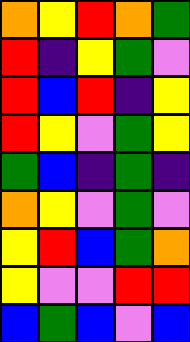[["orange", "yellow", "red", "orange", "green"], ["red", "indigo", "yellow", "green", "violet"], ["red", "blue", "red", "indigo", "yellow"], ["red", "yellow", "violet", "green", "yellow"], ["green", "blue", "indigo", "green", "indigo"], ["orange", "yellow", "violet", "green", "violet"], ["yellow", "red", "blue", "green", "orange"], ["yellow", "violet", "violet", "red", "red"], ["blue", "green", "blue", "violet", "blue"]]